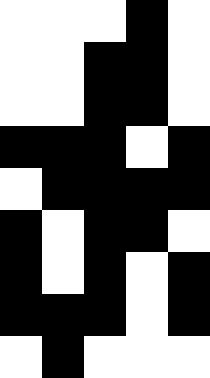[["white", "white", "white", "black", "white"], ["white", "white", "black", "black", "white"], ["white", "white", "black", "black", "white"], ["black", "black", "black", "white", "black"], ["white", "black", "black", "black", "black"], ["black", "white", "black", "black", "white"], ["black", "white", "black", "white", "black"], ["black", "black", "black", "white", "black"], ["white", "black", "white", "white", "white"]]